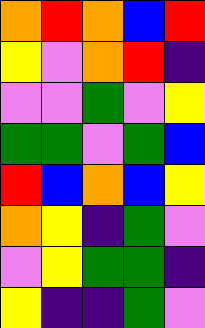[["orange", "red", "orange", "blue", "red"], ["yellow", "violet", "orange", "red", "indigo"], ["violet", "violet", "green", "violet", "yellow"], ["green", "green", "violet", "green", "blue"], ["red", "blue", "orange", "blue", "yellow"], ["orange", "yellow", "indigo", "green", "violet"], ["violet", "yellow", "green", "green", "indigo"], ["yellow", "indigo", "indigo", "green", "violet"]]